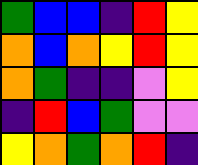[["green", "blue", "blue", "indigo", "red", "yellow"], ["orange", "blue", "orange", "yellow", "red", "yellow"], ["orange", "green", "indigo", "indigo", "violet", "yellow"], ["indigo", "red", "blue", "green", "violet", "violet"], ["yellow", "orange", "green", "orange", "red", "indigo"]]